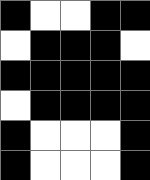[["black", "white", "white", "black", "black"], ["white", "black", "black", "black", "white"], ["black", "black", "black", "black", "black"], ["white", "black", "black", "black", "black"], ["black", "white", "white", "white", "black"], ["black", "white", "white", "white", "black"]]